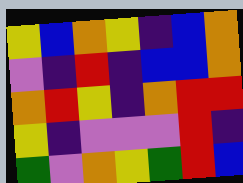[["yellow", "blue", "orange", "yellow", "indigo", "blue", "orange"], ["violet", "indigo", "red", "indigo", "blue", "blue", "orange"], ["orange", "red", "yellow", "indigo", "orange", "red", "red"], ["yellow", "indigo", "violet", "violet", "violet", "red", "indigo"], ["green", "violet", "orange", "yellow", "green", "red", "blue"]]